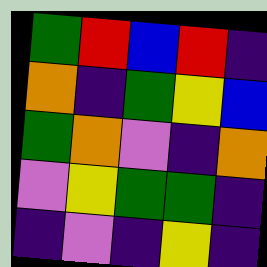[["green", "red", "blue", "red", "indigo"], ["orange", "indigo", "green", "yellow", "blue"], ["green", "orange", "violet", "indigo", "orange"], ["violet", "yellow", "green", "green", "indigo"], ["indigo", "violet", "indigo", "yellow", "indigo"]]